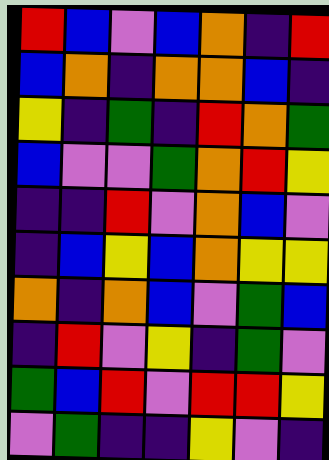[["red", "blue", "violet", "blue", "orange", "indigo", "red"], ["blue", "orange", "indigo", "orange", "orange", "blue", "indigo"], ["yellow", "indigo", "green", "indigo", "red", "orange", "green"], ["blue", "violet", "violet", "green", "orange", "red", "yellow"], ["indigo", "indigo", "red", "violet", "orange", "blue", "violet"], ["indigo", "blue", "yellow", "blue", "orange", "yellow", "yellow"], ["orange", "indigo", "orange", "blue", "violet", "green", "blue"], ["indigo", "red", "violet", "yellow", "indigo", "green", "violet"], ["green", "blue", "red", "violet", "red", "red", "yellow"], ["violet", "green", "indigo", "indigo", "yellow", "violet", "indigo"]]